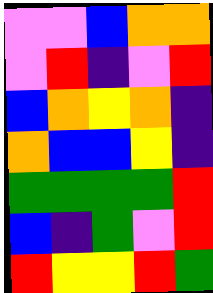[["violet", "violet", "blue", "orange", "orange"], ["violet", "red", "indigo", "violet", "red"], ["blue", "orange", "yellow", "orange", "indigo"], ["orange", "blue", "blue", "yellow", "indigo"], ["green", "green", "green", "green", "red"], ["blue", "indigo", "green", "violet", "red"], ["red", "yellow", "yellow", "red", "green"]]